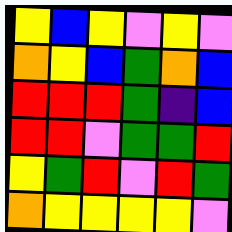[["yellow", "blue", "yellow", "violet", "yellow", "violet"], ["orange", "yellow", "blue", "green", "orange", "blue"], ["red", "red", "red", "green", "indigo", "blue"], ["red", "red", "violet", "green", "green", "red"], ["yellow", "green", "red", "violet", "red", "green"], ["orange", "yellow", "yellow", "yellow", "yellow", "violet"]]